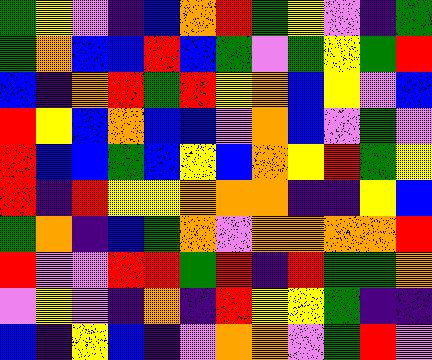[["green", "yellow", "violet", "indigo", "blue", "orange", "red", "green", "yellow", "violet", "indigo", "green"], ["green", "orange", "blue", "blue", "red", "blue", "green", "violet", "green", "yellow", "green", "red"], ["blue", "indigo", "orange", "red", "green", "red", "yellow", "orange", "blue", "yellow", "violet", "blue"], ["red", "yellow", "blue", "orange", "blue", "blue", "violet", "orange", "blue", "violet", "green", "violet"], ["red", "blue", "blue", "green", "blue", "yellow", "blue", "orange", "yellow", "red", "green", "yellow"], ["red", "indigo", "red", "yellow", "yellow", "orange", "orange", "orange", "indigo", "indigo", "yellow", "blue"], ["green", "orange", "indigo", "blue", "green", "orange", "violet", "orange", "orange", "orange", "orange", "red"], ["red", "violet", "violet", "red", "red", "green", "red", "indigo", "red", "green", "green", "orange"], ["violet", "yellow", "violet", "indigo", "orange", "indigo", "red", "yellow", "yellow", "green", "indigo", "indigo"], ["blue", "indigo", "yellow", "blue", "indigo", "violet", "orange", "orange", "violet", "green", "red", "violet"]]